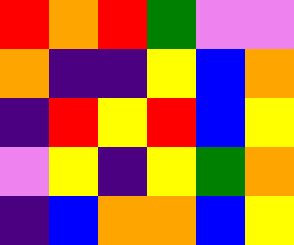[["red", "orange", "red", "green", "violet", "violet"], ["orange", "indigo", "indigo", "yellow", "blue", "orange"], ["indigo", "red", "yellow", "red", "blue", "yellow"], ["violet", "yellow", "indigo", "yellow", "green", "orange"], ["indigo", "blue", "orange", "orange", "blue", "yellow"]]